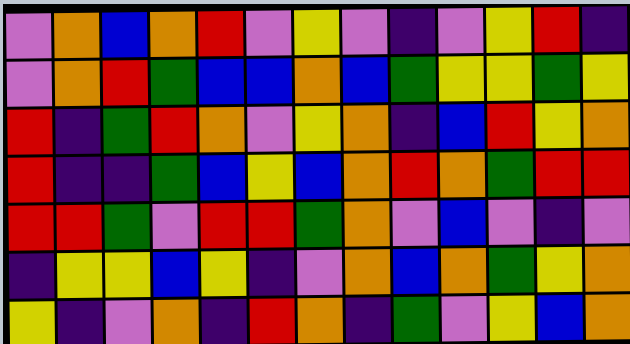[["violet", "orange", "blue", "orange", "red", "violet", "yellow", "violet", "indigo", "violet", "yellow", "red", "indigo"], ["violet", "orange", "red", "green", "blue", "blue", "orange", "blue", "green", "yellow", "yellow", "green", "yellow"], ["red", "indigo", "green", "red", "orange", "violet", "yellow", "orange", "indigo", "blue", "red", "yellow", "orange"], ["red", "indigo", "indigo", "green", "blue", "yellow", "blue", "orange", "red", "orange", "green", "red", "red"], ["red", "red", "green", "violet", "red", "red", "green", "orange", "violet", "blue", "violet", "indigo", "violet"], ["indigo", "yellow", "yellow", "blue", "yellow", "indigo", "violet", "orange", "blue", "orange", "green", "yellow", "orange"], ["yellow", "indigo", "violet", "orange", "indigo", "red", "orange", "indigo", "green", "violet", "yellow", "blue", "orange"]]